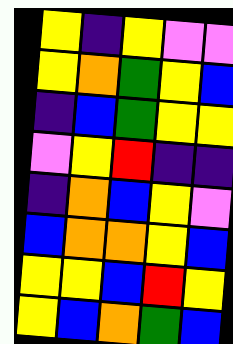[["yellow", "indigo", "yellow", "violet", "violet"], ["yellow", "orange", "green", "yellow", "blue"], ["indigo", "blue", "green", "yellow", "yellow"], ["violet", "yellow", "red", "indigo", "indigo"], ["indigo", "orange", "blue", "yellow", "violet"], ["blue", "orange", "orange", "yellow", "blue"], ["yellow", "yellow", "blue", "red", "yellow"], ["yellow", "blue", "orange", "green", "blue"]]